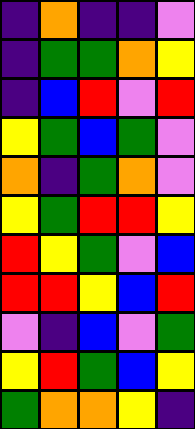[["indigo", "orange", "indigo", "indigo", "violet"], ["indigo", "green", "green", "orange", "yellow"], ["indigo", "blue", "red", "violet", "red"], ["yellow", "green", "blue", "green", "violet"], ["orange", "indigo", "green", "orange", "violet"], ["yellow", "green", "red", "red", "yellow"], ["red", "yellow", "green", "violet", "blue"], ["red", "red", "yellow", "blue", "red"], ["violet", "indigo", "blue", "violet", "green"], ["yellow", "red", "green", "blue", "yellow"], ["green", "orange", "orange", "yellow", "indigo"]]